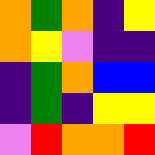[["orange", "green", "orange", "indigo", "yellow"], ["orange", "yellow", "violet", "indigo", "indigo"], ["indigo", "green", "orange", "blue", "blue"], ["indigo", "green", "indigo", "yellow", "yellow"], ["violet", "red", "orange", "orange", "red"]]